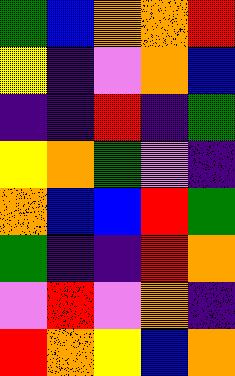[["green", "blue", "orange", "orange", "red"], ["yellow", "indigo", "violet", "orange", "blue"], ["indigo", "indigo", "red", "indigo", "green"], ["yellow", "orange", "green", "violet", "indigo"], ["orange", "blue", "blue", "red", "green"], ["green", "indigo", "indigo", "red", "orange"], ["violet", "red", "violet", "orange", "indigo"], ["red", "orange", "yellow", "blue", "orange"]]